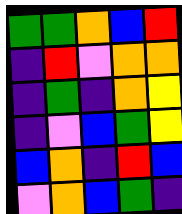[["green", "green", "orange", "blue", "red"], ["indigo", "red", "violet", "orange", "orange"], ["indigo", "green", "indigo", "orange", "yellow"], ["indigo", "violet", "blue", "green", "yellow"], ["blue", "orange", "indigo", "red", "blue"], ["violet", "orange", "blue", "green", "indigo"]]